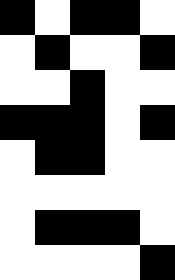[["black", "white", "black", "black", "white"], ["white", "black", "white", "white", "black"], ["white", "white", "black", "white", "white"], ["black", "black", "black", "white", "black"], ["white", "black", "black", "white", "white"], ["white", "white", "white", "white", "white"], ["white", "black", "black", "black", "white"], ["white", "white", "white", "white", "black"]]